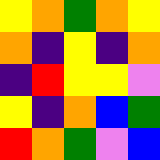[["yellow", "orange", "green", "orange", "yellow"], ["orange", "indigo", "yellow", "indigo", "orange"], ["indigo", "red", "yellow", "yellow", "violet"], ["yellow", "indigo", "orange", "blue", "green"], ["red", "orange", "green", "violet", "blue"]]